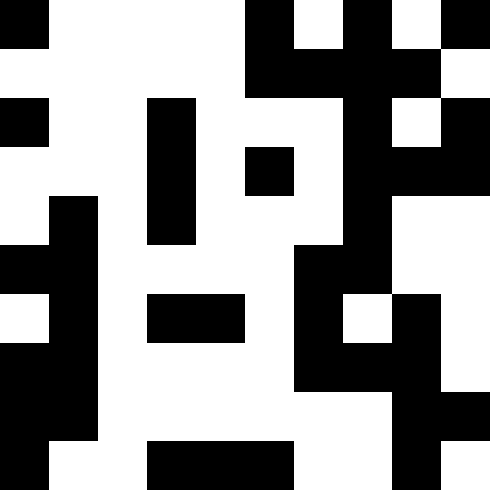[["black", "white", "white", "white", "white", "black", "white", "black", "white", "black"], ["white", "white", "white", "white", "white", "black", "black", "black", "black", "white"], ["black", "white", "white", "black", "white", "white", "white", "black", "white", "black"], ["white", "white", "white", "black", "white", "black", "white", "black", "black", "black"], ["white", "black", "white", "black", "white", "white", "white", "black", "white", "white"], ["black", "black", "white", "white", "white", "white", "black", "black", "white", "white"], ["white", "black", "white", "black", "black", "white", "black", "white", "black", "white"], ["black", "black", "white", "white", "white", "white", "black", "black", "black", "white"], ["black", "black", "white", "white", "white", "white", "white", "white", "black", "black"], ["black", "white", "white", "black", "black", "black", "white", "white", "black", "white"]]